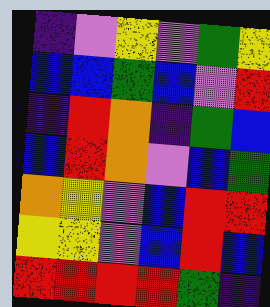[["indigo", "violet", "yellow", "violet", "green", "yellow"], ["blue", "blue", "green", "blue", "violet", "red"], ["indigo", "red", "orange", "indigo", "green", "blue"], ["blue", "red", "orange", "violet", "blue", "green"], ["orange", "yellow", "violet", "blue", "red", "red"], ["yellow", "yellow", "violet", "blue", "red", "blue"], ["red", "red", "red", "red", "green", "indigo"]]